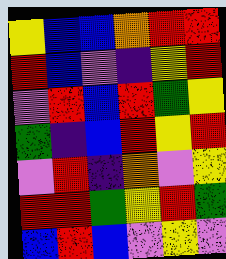[["yellow", "blue", "blue", "orange", "red", "red"], ["red", "blue", "violet", "indigo", "yellow", "red"], ["violet", "red", "blue", "red", "green", "yellow"], ["green", "indigo", "blue", "red", "yellow", "red"], ["violet", "red", "indigo", "orange", "violet", "yellow"], ["red", "red", "green", "yellow", "red", "green"], ["blue", "red", "blue", "violet", "yellow", "violet"]]